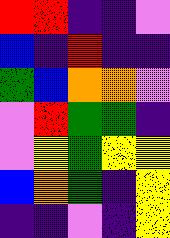[["red", "red", "indigo", "indigo", "violet"], ["blue", "indigo", "red", "indigo", "indigo"], ["green", "blue", "orange", "orange", "violet"], ["violet", "red", "green", "green", "indigo"], ["violet", "yellow", "green", "yellow", "yellow"], ["blue", "orange", "green", "indigo", "yellow"], ["indigo", "indigo", "violet", "indigo", "yellow"]]